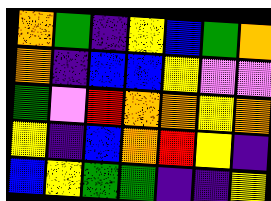[["orange", "green", "indigo", "yellow", "blue", "green", "orange"], ["orange", "indigo", "blue", "blue", "yellow", "violet", "violet"], ["green", "violet", "red", "orange", "orange", "yellow", "orange"], ["yellow", "indigo", "blue", "orange", "red", "yellow", "indigo"], ["blue", "yellow", "green", "green", "indigo", "indigo", "yellow"]]